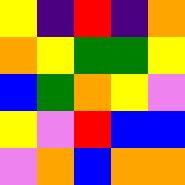[["yellow", "indigo", "red", "indigo", "orange"], ["orange", "yellow", "green", "green", "yellow"], ["blue", "green", "orange", "yellow", "violet"], ["yellow", "violet", "red", "blue", "blue"], ["violet", "orange", "blue", "orange", "orange"]]